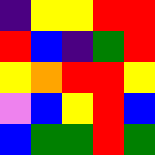[["indigo", "yellow", "yellow", "red", "red"], ["red", "blue", "indigo", "green", "red"], ["yellow", "orange", "red", "red", "yellow"], ["violet", "blue", "yellow", "red", "blue"], ["blue", "green", "green", "red", "green"]]